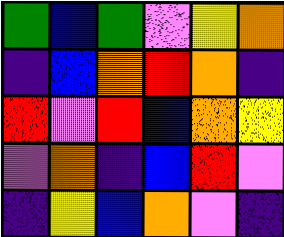[["green", "blue", "green", "violet", "yellow", "orange"], ["indigo", "blue", "orange", "red", "orange", "indigo"], ["red", "violet", "red", "blue", "orange", "yellow"], ["violet", "orange", "indigo", "blue", "red", "violet"], ["indigo", "yellow", "blue", "orange", "violet", "indigo"]]